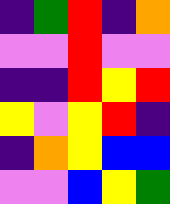[["indigo", "green", "red", "indigo", "orange"], ["violet", "violet", "red", "violet", "violet"], ["indigo", "indigo", "red", "yellow", "red"], ["yellow", "violet", "yellow", "red", "indigo"], ["indigo", "orange", "yellow", "blue", "blue"], ["violet", "violet", "blue", "yellow", "green"]]